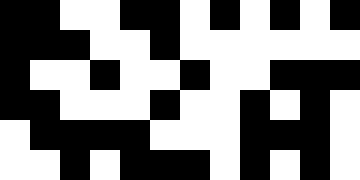[["black", "black", "white", "white", "black", "black", "white", "black", "white", "black", "white", "black"], ["black", "black", "black", "white", "white", "black", "white", "white", "white", "white", "white", "white"], ["black", "white", "white", "black", "white", "white", "black", "white", "white", "black", "black", "black"], ["black", "black", "white", "white", "white", "black", "white", "white", "black", "white", "black", "white"], ["white", "black", "black", "black", "black", "white", "white", "white", "black", "black", "black", "white"], ["white", "white", "black", "white", "black", "black", "black", "white", "black", "white", "black", "white"]]